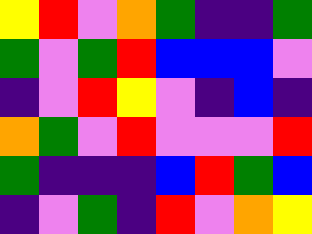[["yellow", "red", "violet", "orange", "green", "indigo", "indigo", "green"], ["green", "violet", "green", "red", "blue", "blue", "blue", "violet"], ["indigo", "violet", "red", "yellow", "violet", "indigo", "blue", "indigo"], ["orange", "green", "violet", "red", "violet", "violet", "violet", "red"], ["green", "indigo", "indigo", "indigo", "blue", "red", "green", "blue"], ["indigo", "violet", "green", "indigo", "red", "violet", "orange", "yellow"]]